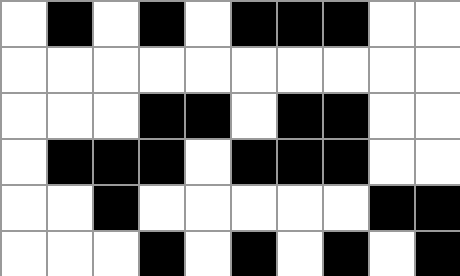[["white", "black", "white", "black", "white", "black", "black", "black", "white", "white"], ["white", "white", "white", "white", "white", "white", "white", "white", "white", "white"], ["white", "white", "white", "black", "black", "white", "black", "black", "white", "white"], ["white", "black", "black", "black", "white", "black", "black", "black", "white", "white"], ["white", "white", "black", "white", "white", "white", "white", "white", "black", "black"], ["white", "white", "white", "black", "white", "black", "white", "black", "white", "black"]]